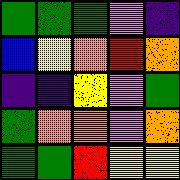[["green", "green", "green", "violet", "indigo"], ["blue", "yellow", "orange", "red", "orange"], ["indigo", "indigo", "yellow", "violet", "green"], ["green", "orange", "orange", "violet", "orange"], ["green", "green", "red", "yellow", "yellow"]]